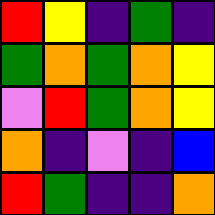[["red", "yellow", "indigo", "green", "indigo"], ["green", "orange", "green", "orange", "yellow"], ["violet", "red", "green", "orange", "yellow"], ["orange", "indigo", "violet", "indigo", "blue"], ["red", "green", "indigo", "indigo", "orange"]]